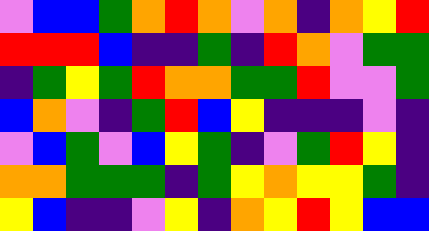[["violet", "blue", "blue", "green", "orange", "red", "orange", "violet", "orange", "indigo", "orange", "yellow", "red"], ["red", "red", "red", "blue", "indigo", "indigo", "green", "indigo", "red", "orange", "violet", "green", "green"], ["indigo", "green", "yellow", "green", "red", "orange", "orange", "green", "green", "red", "violet", "violet", "green"], ["blue", "orange", "violet", "indigo", "green", "red", "blue", "yellow", "indigo", "indigo", "indigo", "violet", "indigo"], ["violet", "blue", "green", "violet", "blue", "yellow", "green", "indigo", "violet", "green", "red", "yellow", "indigo"], ["orange", "orange", "green", "green", "green", "indigo", "green", "yellow", "orange", "yellow", "yellow", "green", "indigo"], ["yellow", "blue", "indigo", "indigo", "violet", "yellow", "indigo", "orange", "yellow", "red", "yellow", "blue", "blue"]]